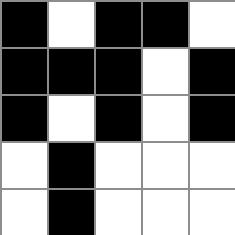[["black", "white", "black", "black", "white"], ["black", "black", "black", "white", "black"], ["black", "white", "black", "white", "black"], ["white", "black", "white", "white", "white"], ["white", "black", "white", "white", "white"]]